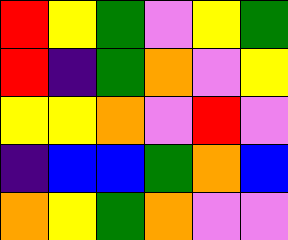[["red", "yellow", "green", "violet", "yellow", "green"], ["red", "indigo", "green", "orange", "violet", "yellow"], ["yellow", "yellow", "orange", "violet", "red", "violet"], ["indigo", "blue", "blue", "green", "orange", "blue"], ["orange", "yellow", "green", "orange", "violet", "violet"]]